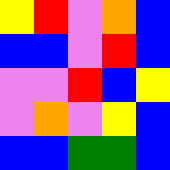[["yellow", "red", "violet", "orange", "blue"], ["blue", "blue", "violet", "red", "blue"], ["violet", "violet", "red", "blue", "yellow"], ["violet", "orange", "violet", "yellow", "blue"], ["blue", "blue", "green", "green", "blue"]]